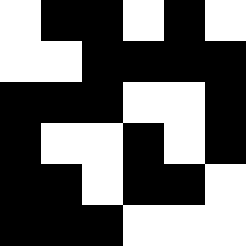[["white", "black", "black", "white", "black", "white"], ["white", "white", "black", "black", "black", "black"], ["black", "black", "black", "white", "white", "black"], ["black", "white", "white", "black", "white", "black"], ["black", "black", "white", "black", "black", "white"], ["black", "black", "black", "white", "white", "white"]]